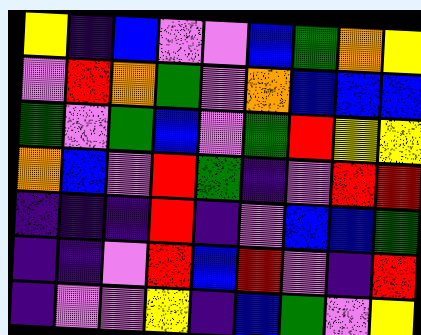[["yellow", "indigo", "blue", "violet", "violet", "blue", "green", "orange", "yellow"], ["violet", "red", "orange", "green", "violet", "orange", "blue", "blue", "blue"], ["green", "violet", "green", "blue", "violet", "green", "red", "yellow", "yellow"], ["orange", "blue", "violet", "red", "green", "indigo", "violet", "red", "red"], ["indigo", "indigo", "indigo", "red", "indigo", "violet", "blue", "blue", "green"], ["indigo", "indigo", "violet", "red", "blue", "red", "violet", "indigo", "red"], ["indigo", "violet", "violet", "yellow", "indigo", "blue", "green", "violet", "yellow"]]